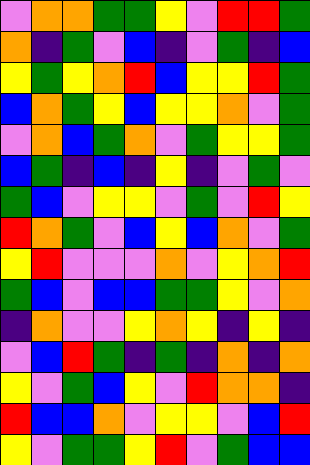[["violet", "orange", "orange", "green", "green", "yellow", "violet", "red", "red", "green"], ["orange", "indigo", "green", "violet", "blue", "indigo", "violet", "green", "indigo", "blue"], ["yellow", "green", "yellow", "orange", "red", "blue", "yellow", "yellow", "red", "green"], ["blue", "orange", "green", "yellow", "blue", "yellow", "yellow", "orange", "violet", "green"], ["violet", "orange", "blue", "green", "orange", "violet", "green", "yellow", "yellow", "green"], ["blue", "green", "indigo", "blue", "indigo", "yellow", "indigo", "violet", "green", "violet"], ["green", "blue", "violet", "yellow", "yellow", "violet", "green", "violet", "red", "yellow"], ["red", "orange", "green", "violet", "blue", "yellow", "blue", "orange", "violet", "green"], ["yellow", "red", "violet", "violet", "violet", "orange", "violet", "yellow", "orange", "red"], ["green", "blue", "violet", "blue", "blue", "green", "green", "yellow", "violet", "orange"], ["indigo", "orange", "violet", "violet", "yellow", "orange", "yellow", "indigo", "yellow", "indigo"], ["violet", "blue", "red", "green", "indigo", "green", "indigo", "orange", "indigo", "orange"], ["yellow", "violet", "green", "blue", "yellow", "violet", "red", "orange", "orange", "indigo"], ["red", "blue", "blue", "orange", "violet", "yellow", "yellow", "violet", "blue", "red"], ["yellow", "violet", "green", "green", "yellow", "red", "violet", "green", "blue", "blue"]]